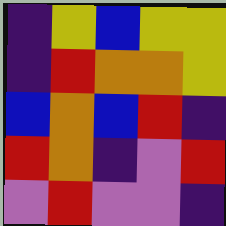[["indigo", "yellow", "blue", "yellow", "yellow"], ["indigo", "red", "orange", "orange", "yellow"], ["blue", "orange", "blue", "red", "indigo"], ["red", "orange", "indigo", "violet", "red"], ["violet", "red", "violet", "violet", "indigo"]]